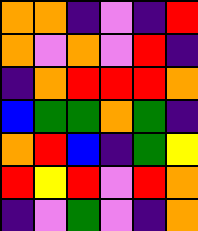[["orange", "orange", "indigo", "violet", "indigo", "red"], ["orange", "violet", "orange", "violet", "red", "indigo"], ["indigo", "orange", "red", "red", "red", "orange"], ["blue", "green", "green", "orange", "green", "indigo"], ["orange", "red", "blue", "indigo", "green", "yellow"], ["red", "yellow", "red", "violet", "red", "orange"], ["indigo", "violet", "green", "violet", "indigo", "orange"]]